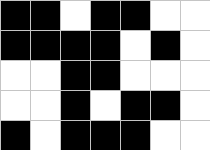[["black", "black", "white", "black", "black", "white", "white"], ["black", "black", "black", "black", "white", "black", "white"], ["white", "white", "black", "black", "white", "white", "white"], ["white", "white", "black", "white", "black", "black", "white"], ["black", "white", "black", "black", "black", "white", "white"]]